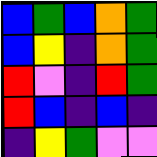[["blue", "green", "blue", "orange", "green"], ["blue", "yellow", "indigo", "orange", "green"], ["red", "violet", "indigo", "red", "green"], ["red", "blue", "indigo", "blue", "indigo"], ["indigo", "yellow", "green", "violet", "violet"]]